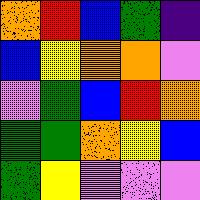[["orange", "red", "blue", "green", "indigo"], ["blue", "yellow", "orange", "orange", "violet"], ["violet", "green", "blue", "red", "orange"], ["green", "green", "orange", "yellow", "blue"], ["green", "yellow", "violet", "violet", "violet"]]